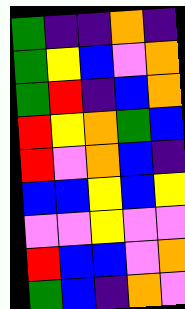[["green", "indigo", "indigo", "orange", "indigo"], ["green", "yellow", "blue", "violet", "orange"], ["green", "red", "indigo", "blue", "orange"], ["red", "yellow", "orange", "green", "blue"], ["red", "violet", "orange", "blue", "indigo"], ["blue", "blue", "yellow", "blue", "yellow"], ["violet", "violet", "yellow", "violet", "violet"], ["red", "blue", "blue", "violet", "orange"], ["green", "blue", "indigo", "orange", "violet"]]